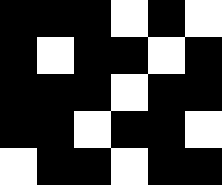[["black", "black", "black", "white", "black", "white"], ["black", "white", "black", "black", "white", "black"], ["black", "black", "black", "white", "black", "black"], ["black", "black", "white", "black", "black", "white"], ["white", "black", "black", "white", "black", "black"]]